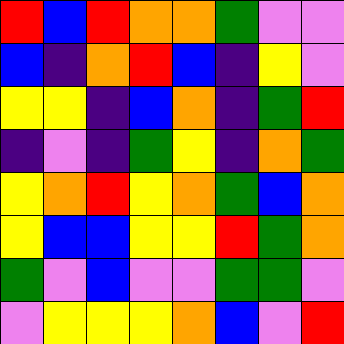[["red", "blue", "red", "orange", "orange", "green", "violet", "violet"], ["blue", "indigo", "orange", "red", "blue", "indigo", "yellow", "violet"], ["yellow", "yellow", "indigo", "blue", "orange", "indigo", "green", "red"], ["indigo", "violet", "indigo", "green", "yellow", "indigo", "orange", "green"], ["yellow", "orange", "red", "yellow", "orange", "green", "blue", "orange"], ["yellow", "blue", "blue", "yellow", "yellow", "red", "green", "orange"], ["green", "violet", "blue", "violet", "violet", "green", "green", "violet"], ["violet", "yellow", "yellow", "yellow", "orange", "blue", "violet", "red"]]